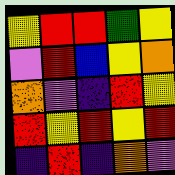[["yellow", "red", "red", "green", "yellow"], ["violet", "red", "blue", "yellow", "orange"], ["orange", "violet", "indigo", "red", "yellow"], ["red", "yellow", "red", "yellow", "red"], ["indigo", "red", "indigo", "orange", "violet"]]